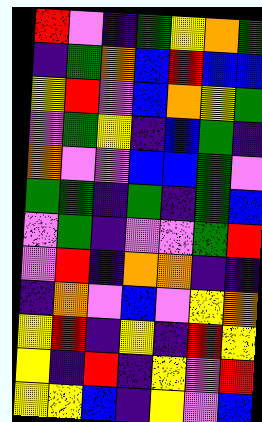[["red", "violet", "indigo", "green", "yellow", "orange", "green"], ["indigo", "green", "orange", "blue", "red", "blue", "blue"], ["yellow", "red", "violet", "blue", "orange", "yellow", "green"], ["violet", "green", "yellow", "indigo", "blue", "green", "indigo"], ["orange", "violet", "violet", "blue", "blue", "green", "violet"], ["green", "green", "indigo", "green", "indigo", "green", "blue"], ["violet", "green", "indigo", "violet", "violet", "green", "red"], ["violet", "red", "indigo", "orange", "orange", "indigo", "indigo"], ["indigo", "orange", "violet", "blue", "violet", "yellow", "orange"], ["yellow", "red", "indigo", "yellow", "indigo", "red", "yellow"], ["yellow", "indigo", "red", "indigo", "yellow", "violet", "red"], ["yellow", "yellow", "blue", "indigo", "yellow", "violet", "blue"]]